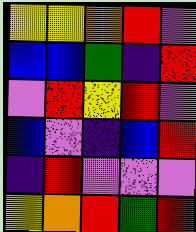[["yellow", "yellow", "orange", "red", "violet"], ["blue", "blue", "green", "indigo", "red"], ["violet", "red", "yellow", "red", "violet"], ["blue", "violet", "indigo", "blue", "red"], ["indigo", "red", "violet", "violet", "violet"], ["yellow", "orange", "red", "green", "red"]]